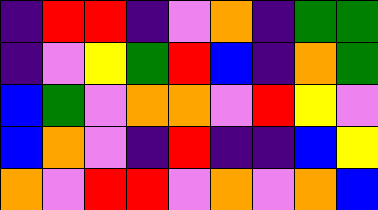[["indigo", "red", "red", "indigo", "violet", "orange", "indigo", "green", "green"], ["indigo", "violet", "yellow", "green", "red", "blue", "indigo", "orange", "green"], ["blue", "green", "violet", "orange", "orange", "violet", "red", "yellow", "violet"], ["blue", "orange", "violet", "indigo", "red", "indigo", "indigo", "blue", "yellow"], ["orange", "violet", "red", "red", "violet", "orange", "violet", "orange", "blue"]]